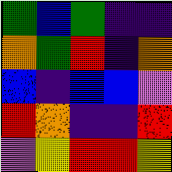[["green", "blue", "green", "indigo", "indigo"], ["orange", "green", "red", "indigo", "orange"], ["blue", "indigo", "blue", "blue", "violet"], ["red", "orange", "indigo", "indigo", "red"], ["violet", "yellow", "red", "red", "yellow"]]